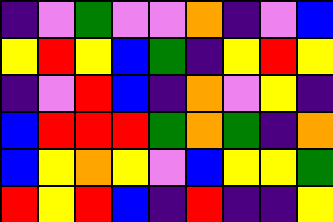[["indigo", "violet", "green", "violet", "violet", "orange", "indigo", "violet", "blue"], ["yellow", "red", "yellow", "blue", "green", "indigo", "yellow", "red", "yellow"], ["indigo", "violet", "red", "blue", "indigo", "orange", "violet", "yellow", "indigo"], ["blue", "red", "red", "red", "green", "orange", "green", "indigo", "orange"], ["blue", "yellow", "orange", "yellow", "violet", "blue", "yellow", "yellow", "green"], ["red", "yellow", "red", "blue", "indigo", "red", "indigo", "indigo", "yellow"]]